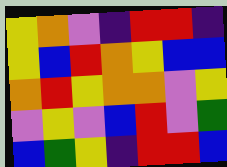[["yellow", "orange", "violet", "indigo", "red", "red", "indigo"], ["yellow", "blue", "red", "orange", "yellow", "blue", "blue"], ["orange", "red", "yellow", "orange", "orange", "violet", "yellow"], ["violet", "yellow", "violet", "blue", "red", "violet", "green"], ["blue", "green", "yellow", "indigo", "red", "red", "blue"]]